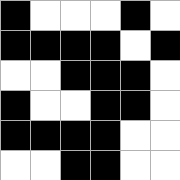[["black", "white", "white", "white", "black", "white"], ["black", "black", "black", "black", "white", "black"], ["white", "white", "black", "black", "black", "white"], ["black", "white", "white", "black", "black", "white"], ["black", "black", "black", "black", "white", "white"], ["white", "white", "black", "black", "white", "white"]]